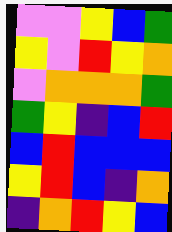[["violet", "violet", "yellow", "blue", "green"], ["yellow", "violet", "red", "yellow", "orange"], ["violet", "orange", "orange", "orange", "green"], ["green", "yellow", "indigo", "blue", "red"], ["blue", "red", "blue", "blue", "blue"], ["yellow", "red", "blue", "indigo", "orange"], ["indigo", "orange", "red", "yellow", "blue"]]